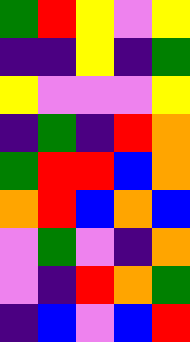[["green", "red", "yellow", "violet", "yellow"], ["indigo", "indigo", "yellow", "indigo", "green"], ["yellow", "violet", "violet", "violet", "yellow"], ["indigo", "green", "indigo", "red", "orange"], ["green", "red", "red", "blue", "orange"], ["orange", "red", "blue", "orange", "blue"], ["violet", "green", "violet", "indigo", "orange"], ["violet", "indigo", "red", "orange", "green"], ["indigo", "blue", "violet", "blue", "red"]]